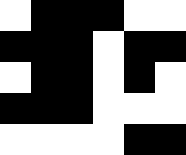[["white", "black", "black", "black", "white", "white"], ["black", "black", "black", "white", "black", "black"], ["white", "black", "black", "white", "black", "white"], ["black", "black", "black", "white", "white", "white"], ["white", "white", "white", "white", "black", "black"]]